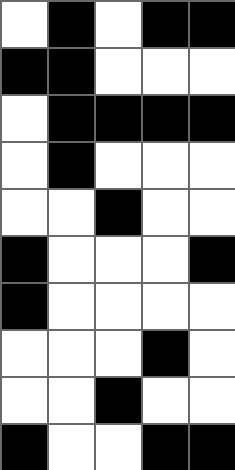[["white", "black", "white", "black", "black"], ["black", "black", "white", "white", "white"], ["white", "black", "black", "black", "black"], ["white", "black", "white", "white", "white"], ["white", "white", "black", "white", "white"], ["black", "white", "white", "white", "black"], ["black", "white", "white", "white", "white"], ["white", "white", "white", "black", "white"], ["white", "white", "black", "white", "white"], ["black", "white", "white", "black", "black"]]